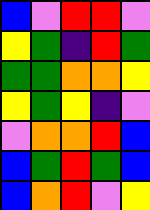[["blue", "violet", "red", "red", "violet"], ["yellow", "green", "indigo", "red", "green"], ["green", "green", "orange", "orange", "yellow"], ["yellow", "green", "yellow", "indigo", "violet"], ["violet", "orange", "orange", "red", "blue"], ["blue", "green", "red", "green", "blue"], ["blue", "orange", "red", "violet", "yellow"]]